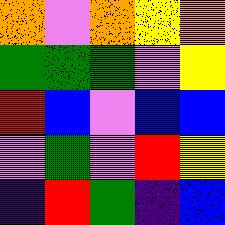[["orange", "violet", "orange", "yellow", "orange"], ["green", "green", "green", "violet", "yellow"], ["red", "blue", "violet", "blue", "blue"], ["violet", "green", "violet", "red", "yellow"], ["indigo", "red", "green", "indigo", "blue"]]